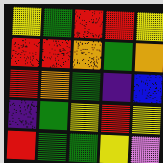[["yellow", "green", "red", "red", "yellow"], ["red", "red", "orange", "green", "orange"], ["red", "orange", "green", "indigo", "blue"], ["indigo", "green", "yellow", "red", "yellow"], ["red", "green", "green", "yellow", "violet"]]